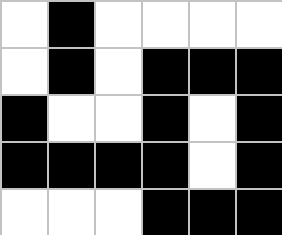[["white", "black", "white", "white", "white", "white"], ["white", "black", "white", "black", "black", "black"], ["black", "white", "white", "black", "white", "black"], ["black", "black", "black", "black", "white", "black"], ["white", "white", "white", "black", "black", "black"]]